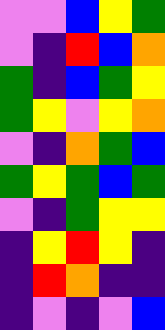[["violet", "violet", "blue", "yellow", "green"], ["violet", "indigo", "red", "blue", "orange"], ["green", "indigo", "blue", "green", "yellow"], ["green", "yellow", "violet", "yellow", "orange"], ["violet", "indigo", "orange", "green", "blue"], ["green", "yellow", "green", "blue", "green"], ["violet", "indigo", "green", "yellow", "yellow"], ["indigo", "yellow", "red", "yellow", "indigo"], ["indigo", "red", "orange", "indigo", "indigo"], ["indigo", "violet", "indigo", "violet", "blue"]]